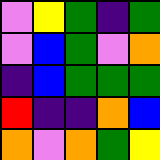[["violet", "yellow", "green", "indigo", "green"], ["violet", "blue", "green", "violet", "orange"], ["indigo", "blue", "green", "green", "green"], ["red", "indigo", "indigo", "orange", "blue"], ["orange", "violet", "orange", "green", "yellow"]]